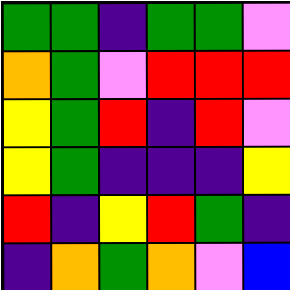[["green", "green", "indigo", "green", "green", "violet"], ["orange", "green", "violet", "red", "red", "red"], ["yellow", "green", "red", "indigo", "red", "violet"], ["yellow", "green", "indigo", "indigo", "indigo", "yellow"], ["red", "indigo", "yellow", "red", "green", "indigo"], ["indigo", "orange", "green", "orange", "violet", "blue"]]